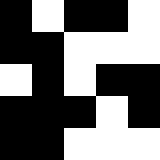[["black", "white", "black", "black", "white"], ["black", "black", "white", "white", "white"], ["white", "black", "white", "black", "black"], ["black", "black", "black", "white", "black"], ["black", "black", "white", "white", "white"]]